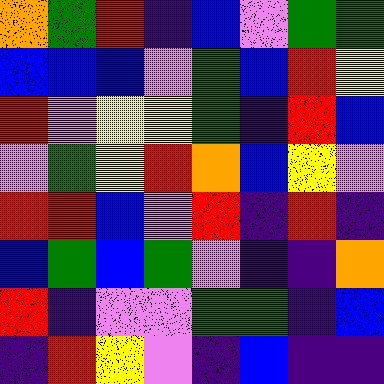[["orange", "green", "red", "indigo", "blue", "violet", "green", "green"], ["blue", "blue", "blue", "violet", "green", "blue", "red", "yellow"], ["red", "violet", "yellow", "yellow", "green", "indigo", "red", "blue"], ["violet", "green", "yellow", "red", "orange", "blue", "yellow", "violet"], ["red", "red", "blue", "violet", "red", "indigo", "red", "indigo"], ["blue", "green", "blue", "green", "violet", "indigo", "indigo", "orange"], ["red", "indigo", "violet", "violet", "green", "green", "indigo", "blue"], ["indigo", "red", "yellow", "violet", "indigo", "blue", "indigo", "indigo"]]